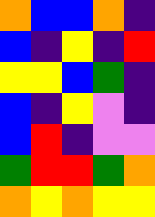[["orange", "blue", "blue", "orange", "indigo"], ["blue", "indigo", "yellow", "indigo", "red"], ["yellow", "yellow", "blue", "green", "indigo"], ["blue", "indigo", "yellow", "violet", "indigo"], ["blue", "red", "indigo", "violet", "violet"], ["green", "red", "red", "green", "orange"], ["orange", "yellow", "orange", "yellow", "yellow"]]